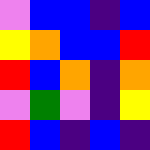[["violet", "blue", "blue", "indigo", "blue"], ["yellow", "orange", "blue", "blue", "red"], ["red", "blue", "orange", "indigo", "orange"], ["violet", "green", "violet", "indigo", "yellow"], ["red", "blue", "indigo", "blue", "indigo"]]